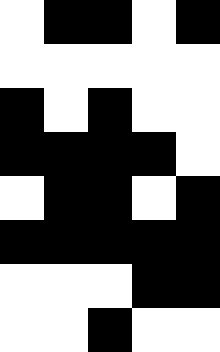[["white", "black", "black", "white", "black"], ["white", "white", "white", "white", "white"], ["black", "white", "black", "white", "white"], ["black", "black", "black", "black", "white"], ["white", "black", "black", "white", "black"], ["black", "black", "black", "black", "black"], ["white", "white", "white", "black", "black"], ["white", "white", "black", "white", "white"]]